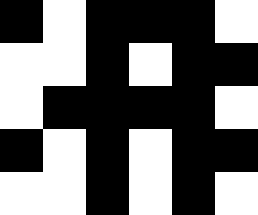[["black", "white", "black", "black", "black", "white"], ["white", "white", "black", "white", "black", "black"], ["white", "black", "black", "black", "black", "white"], ["black", "white", "black", "white", "black", "black"], ["white", "white", "black", "white", "black", "white"]]